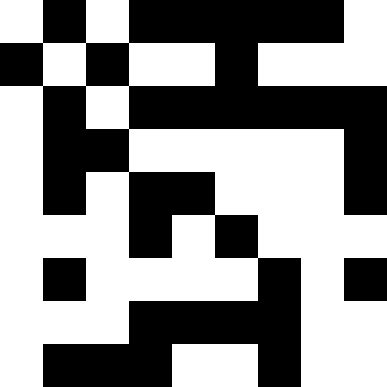[["white", "black", "white", "black", "black", "black", "black", "black", "white"], ["black", "white", "black", "white", "white", "black", "white", "white", "white"], ["white", "black", "white", "black", "black", "black", "black", "black", "black"], ["white", "black", "black", "white", "white", "white", "white", "white", "black"], ["white", "black", "white", "black", "black", "white", "white", "white", "black"], ["white", "white", "white", "black", "white", "black", "white", "white", "white"], ["white", "black", "white", "white", "white", "white", "black", "white", "black"], ["white", "white", "white", "black", "black", "black", "black", "white", "white"], ["white", "black", "black", "black", "white", "white", "black", "white", "white"]]